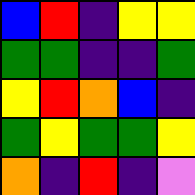[["blue", "red", "indigo", "yellow", "yellow"], ["green", "green", "indigo", "indigo", "green"], ["yellow", "red", "orange", "blue", "indigo"], ["green", "yellow", "green", "green", "yellow"], ["orange", "indigo", "red", "indigo", "violet"]]